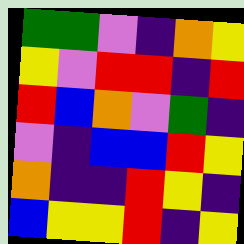[["green", "green", "violet", "indigo", "orange", "yellow"], ["yellow", "violet", "red", "red", "indigo", "red"], ["red", "blue", "orange", "violet", "green", "indigo"], ["violet", "indigo", "blue", "blue", "red", "yellow"], ["orange", "indigo", "indigo", "red", "yellow", "indigo"], ["blue", "yellow", "yellow", "red", "indigo", "yellow"]]